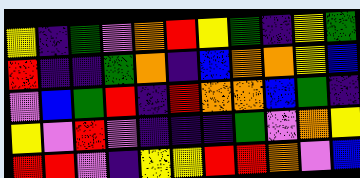[["yellow", "indigo", "green", "violet", "orange", "red", "yellow", "green", "indigo", "yellow", "green"], ["red", "indigo", "indigo", "green", "orange", "indigo", "blue", "orange", "orange", "yellow", "blue"], ["violet", "blue", "green", "red", "indigo", "red", "orange", "orange", "blue", "green", "indigo"], ["yellow", "violet", "red", "violet", "indigo", "indigo", "indigo", "green", "violet", "orange", "yellow"], ["red", "red", "violet", "indigo", "yellow", "yellow", "red", "red", "orange", "violet", "blue"]]